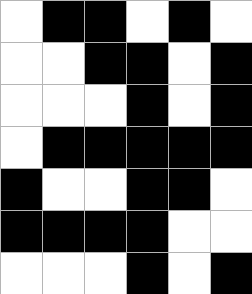[["white", "black", "black", "white", "black", "white"], ["white", "white", "black", "black", "white", "black"], ["white", "white", "white", "black", "white", "black"], ["white", "black", "black", "black", "black", "black"], ["black", "white", "white", "black", "black", "white"], ["black", "black", "black", "black", "white", "white"], ["white", "white", "white", "black", "white", "black"]]